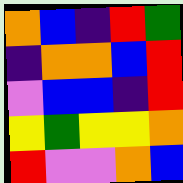[["orange", "blue", "indigo", "red", "green"], ["indigo", "orange", "orange", "blue", "red"], ["violet", "blue", "blue", "indigo", "red"], ["yellow", "green", "yellow", "yellow", "orange"], ["red", "violet", "violet", "orange", "blue"]]